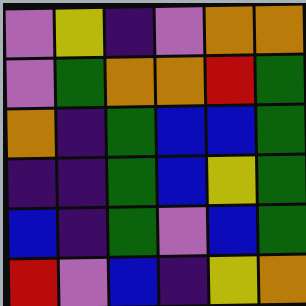[["violet", "yellow", "indigo", "violet", "orange", "orange"], ["violet", "green", "orange", "orange", "red", "green"], ["orange", "indigo", "green", "blue", "blue", "green"], ["indigo", "indigo", "green", "blue", "yellow", "green"], ["blue", "indigo", "green", "violet", "blue", "green"], ["red", "violet", "blue", "indigo", "yellow", "orange"]]